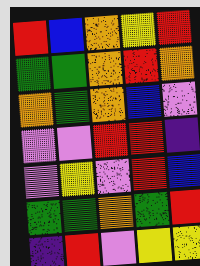[["red", "blue", "orange", "yellow", "red"], ["green", "green", "orange", "red", "orange"], ["orange", "green", "orange", "blue", "violet"], ["violet", "violet", "red", "red", "indigo"], ["violet", "yellow", "violet", "red", "blue"], ["green", "green", "orange", "green", "red"], ["indigo", "red", "violet", "yellow", "yellow"]]